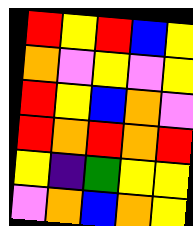[["red", "yellow", "red", "blue", "yellow"], ["orange", "violet", "yellow", "violet", "yellow"], ["red", "yellow", "blue", "orange", "violet"], ["red", "orange", "red", "orange", "red"], ["yellow", "indigo", "green", "yellow", "yellow"], ["violet", "orange", "blue", "orange", "yellow"]]